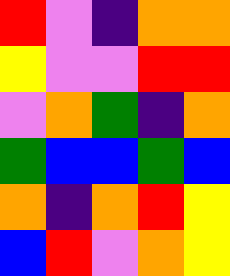[["red", "violet", "indigo", "orange", "orange"], ["yellow", "violet", "violet", "red", "red"], ["violet", "orange", "green", "indigo", "orange"], ["green", "blue", "blue", "green", "blue"], ["orange", "indigo", "orange", "red", "yellow"], ["blue", "red", "violet", "orange", "yellow"]]